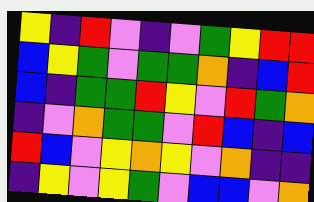[["yellow", "indigo", "red", "violet", "indigo", "violet", "green", "yellow", "red", "red"], ["blue", "yellow", "green", "violet", "green", "green", "orange", "indigo", "blue", "red"], ["blue", "indigo", "green", "green", "red", "yellow", "violet", "red", "green", "orange"], ["indigo", "violet", "orange", "green", "green", "violet", "red", "blue", "indigo", "blue"], ["red", "blue", "violet", "yellow", "orange", "yellow", "violet", "orange", "indigo", "indigo"], ["indigo", "yellow", "violet", "yellow", "green", "violet", "blue", "blue", "violet", "orange"]]